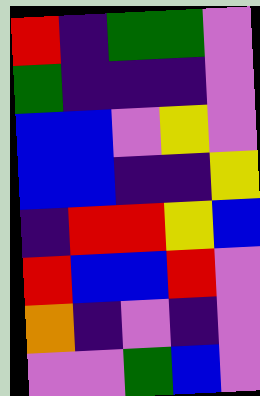[["red", "indigo", "green", "green", "violet"], ["green", "indigo", "indigo", "indigo", "violet"], ["blue", "blue", "violet", "yellow", "violet"], ["blue", "blue", "indigo", "indigo", "yellow"], ["indigo", "red", "red", "yellow", "blue"], ["red", "blue", "blue", "red", "violet"], ["orange", "indigo", "violet", "indigo", "violet"], ["violet", "violet", "green", "blue", "violet"]]